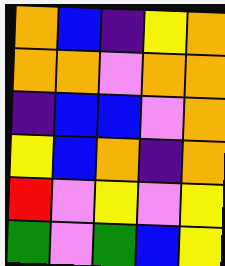[["orange", "blue", "indigo", "yellow", "orange"], ["orange", "orange", "violet", "orange", "orange"], ["indigo", "blue", "blue", "violet", "orange"], ["yellow", "blue", "orange", "indigo", "orange"], ["red", "violet", "yellow", "violet", "yellow"], ["green", "violet", "green", "blue", "yellow"]]